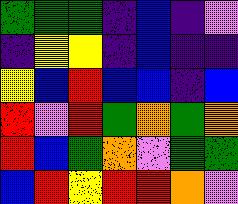[["green", "green", "green", "indigo", "blue", "indigo", "violet"], ["indigo", "yellow", "yellow", "indigo", "blue", "indigo", "indigo"], ["yellow", "blue", "red", "blue", "blue", "indigo", "blue"], ["red", "violet", "red", "green", "orange", "green", "orange"], ["red", "blue", "green", "orange", "violet", "green", "green"], ["blue", "red", "yellow", "red", "red", "orange", "violet"]]